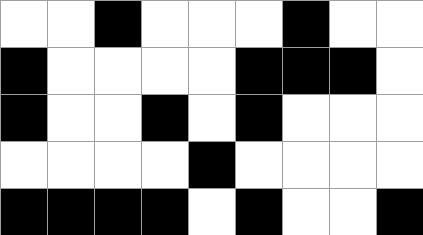[["white", "white", "black", "white", "white", "white", "black", "white", "white"], ["black", "white", "white", "white", "white", "black", "black", "black", "white"], ["black", "white", "white", "black", "white", "black", "white", "white", "white"], ["white", "white", "white", "white", "black", "white", "white", "white", "white"], ["black", "black", "black", "black", "white", "black", "white", "white", "black"]]